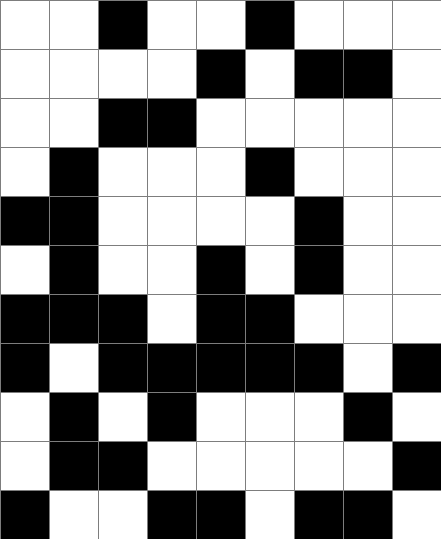[["white", "white", "black", "white", "white", "black", "white", "white", "white"], ["white", "white", "white", "white", "black", "white", "black", "black", "white"], ["white", "white", "black", "black", "white", "white", "white", "white", "white"], ["white", "black", "white", "white", "white", "black", "white", "white", "white"], ["black", "black", "white", "white", "white", "white", "black", "white", "white"], ["white", "black", "white", "white", "black", "white", "black", "white", "white"], ["black", "black", "black", "white", "black", "black", "white", "white", "white"], ["black", "white", "black", "black", "black", "black", "black", "white", "black"], ["white", "black", "white", "black", "white", "white", "white", "black", "white"], ["white", "black", "black", "white", "white", "white", "white", "white", "black"], ["black", "white", "white", "black", "black", "white", "black", "black", "white"]]